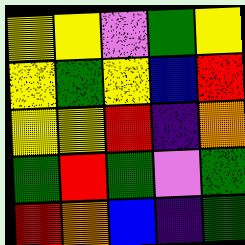[["yellow", "yellow", "violet", "green", "yellow"], ["yellow", "green", "yellow", "blue", "red"], ["yellow", "yellow", "red", "indigo", "orange"], ["green", "red", "green", "violet", "green"], ["red", "orange", "blue", "indigo", "green"]]